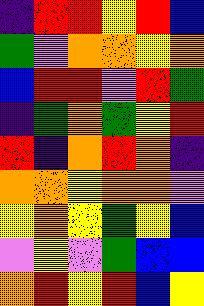[["indigo", "red", "red", "yellow", "red", "blue"], ["green", "violet", "orange", "orange", "yellow", "orange"], ["blue", "red", "red", "violet", "red", "green"], ["indigo", "green", "orange", "green", "yellow", "red"], ["red", "indigo", "orange", "red", "orange", "indigo"], ["orange", "orange", "yellow", "orange", "orange", "violet"], ["yellow", "orange", "yellow", "green", "yellow", "blue"], ["violet", "yellow", "violet", "green", "blue", "blue"], ["orange", "red", "yellow", "red", "blue", "yellow"]]